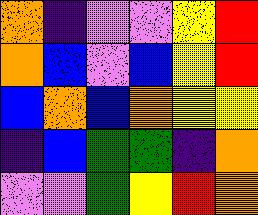[["orange", "indigo", "violet", "violet", "yellow", "red"], ["orange", "blue", "violet", "blue", "yellow", "red"], ["blue", "orange", "blue", "orange", "yellow", "yellow"], ["indigo", "blue", "green", "green", "indigo", "orange"], ["violet", "violet", "green", "yellow", "red", "orange"]]